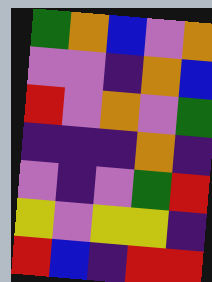[["green", "orange", "blue", "violet", "orange"], ["violet", "violet", "indigo", "orange", "blue"], ["red", "violet", "orange", "violet", "green"], ["indigo", "indigo", "indigo", "orange", "indigo"], ["violet", "indigo", "violet", "green", "red"], ["yellow", "violet", "yellow", "yellow", "indigo"], ["red", "blue", "indigo", "red", "red"]]